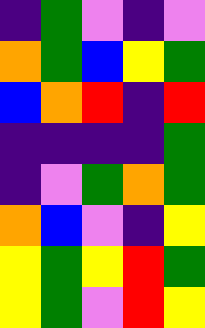[["indigo", "green", "violet", "indigo", "violet"], ["orange", "green", "blue", "yellow", "green"], ["blue", "orange", "red", "indigo", "red"], ["indigo", "indigo", "indigo", "indigo", "green"], ["indigo", "violet", "green", "orange", "green"], ["orange", "blue", "violet", "indigo", "yellow"], ["yellow", "green", "yellow", "red", "green"], ["yellow", "green", "violet", "red", "yellow"]]